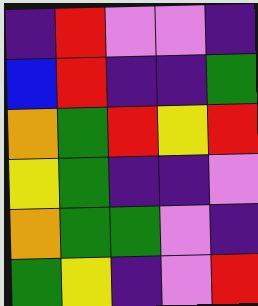[["indigo", "red", "violet", "violet", "indigo"], ["blue", "red", "indigo", "indigo", "green"], ["orange", "green", "red", "yellow", "red"], ["yellow", "green", "indigo", "indigo", "violet"], ["orange", "green", "green", "violet", "indigo"], ["green", "yellow", "indigo", "violet", "red"]]